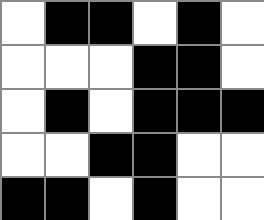[["white", "black", "black", "white", "black", "white"], ["white", "white", "white", "black", "black", "white"], ["white", "black", "white", "black", "black", "black"], ["white", "white", "black", "black", "white", "white"], ["black", "black", "white", "black", "white", "white"]]